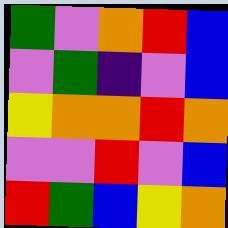[["green", "violet", "orange", "red", "blue"], ["violet", "green", "indigo", "violet", "blue"], ["yellow", "orange", "orange", "red", "orange"], ["violet", "violet", "red", "violet", "blue"], ["red", "green", "blue", "yellow", "orange"]]